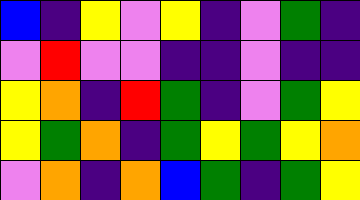[["blue", "indigo", "yellow", "violet", "yellow", "indigo", "violet", "green", "indigo"], ["violet", "red", "violet", "violet", "indigo", "indigo", "violet", "indigo", "indigo"], ["yellow", "orange", "indigo", "red", "green", "indigo", "violet", "green", "yellow"], ["yellow", "green", "orange", "indigo", "green", "yellow", "green", "yellow", "orange"], ["violet", "orange", "indigo", "orange", "blue", "green", "indigo", "green", "yellow"]]